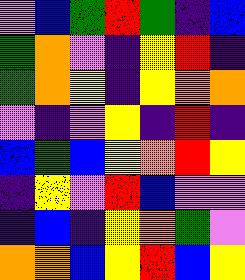[["violet", "blue", "green", "red", "green", "indigo", "blue"], ["green", "orange", "violet", "indigo", "yellow", "red", "indigo"], ["green", "orange", "yellow", "indigo", "yellow", "orange", "orange"], ["violet", "indigo", "violet", "yellow", "indigo", "red", "indigo"], ["blue", "green", "blue", "yellow", "orange", "red", "yellow"], ["indigo", "yellow", "violet", "red", "blue", "violet", "violet"], ["indigo", "blue", "indigo", "yellow", "orange", "green", "violet"], ["orange", "orange", "blue", "yellow", "red", "blue", "yellow"]]